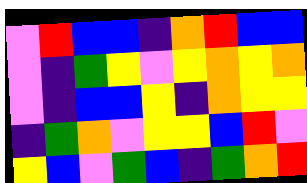[["violet", "red", "blue", "blue", "indigo", "orange", "red", "blue", "blue"], ["violet", "indigo", "green", "yellow", "violet", "yellow", "orange", "yellow", "orange"], ["violet", "indigo", "blue", "blue", "yellow", "indigo", "orange", "yellow", "yellow"], ["indigo", "green", "orange", "violet", "yellow", "yellow", "blue", "red", "violet"], ["yellow", "blue", "violet", "green", "blue", "indigo", "green", "orange", "red"]]